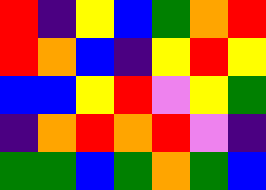[["red", "indigo", "yellow", "blue", "green", "orange", "red"], ["red", "orange", "blue", "indigo", "yellow", "red", "yellow"], ["blue", "blue", "yellow", "red", "violet", "yellow", "green"], ["indigo", "orange", "red", "orange", "red", "violet", "indigo"], ["green", "green", "blue", "green", "orange", "green", "blue"]]